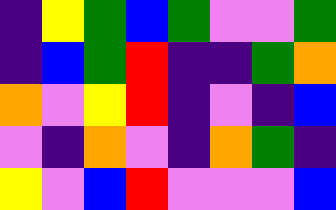[["indigo", "yellow", "green", "blue", "green", "violet", "violet", "green"], ["indigo", "blue", "green", "red", "indigo", "indigo", "green", "orange"], ["orange", "violet", "yellow", "red", "indigo", "violet", "indigo", "blue"], ["violet", "indigo", "orange", "violet", "indigo", "orange", "green", "indigo"], ["yellow", "violet", "blue", "red", "violet", "violet", "violet", "blue"]]